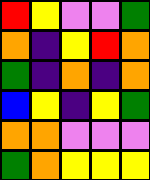[["red", "yellow", "violet", "violet", "green"], ["orange", "indigo", "yellow", "red", "orange"], ["green", "indigo", "orange", "indigo", "orange"], ["blue", "yellow", "indigo", "yellow", "green"], ["orange", "orange", "violet", "violet", "violet"], ["green", "orange", "yellow", "yellow", "yellow"]]